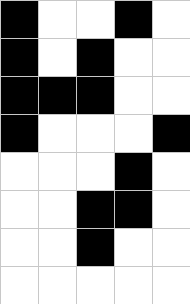[["black", "white", "white", "black", "white"], ["black", "white", "black", "white", "white"], ["black", "black", "black", "white", "white"], ["black", "white", "white", "white", "black"], ["white", "white", "white", "black", "white"], ["white", "white", "black", "black", "white"], ["white", "white", "black", "white", "white"], ["white", "white", "white", "white", "white"]]